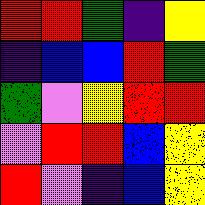[["red", "red", "green", "indigo", "yellow"], ["indigo", "blue", "blue", "red", "green"], ["green", "violet", "yellow", "red", "red"], ["violet", "red", "red", "blue", "yellow"], ["red", "violet", "indigo", "blue", "yellow"]]